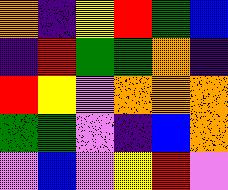[["orange", "indigo", "yellow", "red", "green", "blue"], ["indigo", "red", "green", "green", "orange", "indigo"], ["red", "yellow", "violet", "orange", "orange", "orange"], ["green", "green", "violet", "indigo", "blue", "orange"], ["violet", "blue", "violet", "yellow", "red", "violet"]]